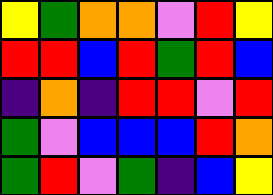[["yellow", "green", "orange", "orange", "violet", "red", "yellow"], ["red", "red", "blue", "red", "green", "red", "blue"], ["indigo", "orange", "indigo", "red", "red", "violet", "red"], ["green", "violet", "blue", "blue", "blue", "red", "orange"], ["green", "red", "violet", "green", "indigo", "blue", "yellow"]]